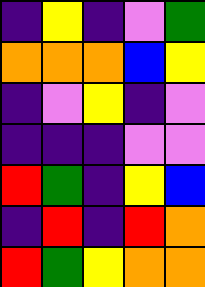[["indigo", "yellow", "indigo", "violet", "green"], ["orange", "orange", "orange", "blue", "yellow"], ["indigo", "violet", "yellow", "indigo", "violet"], ["indigo", "indigo", "indigo", "violet", "violet"], ["red", "green", "indigo", "yellow", "blue"], ["indigo", "red", "indigo", "red", "orange"], ["red", "green", "yellow", "orange", "orange"]]